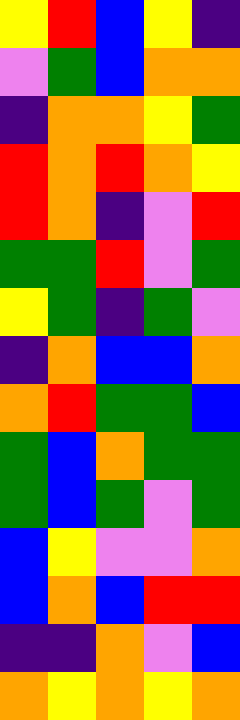[["yellow", "red", "blue", "yellow", "indigo"], ["violet", "green", "blue", "orange", "orange"], ["indigo", "orange", "orange", "yellow", "green"], ["red", "orange", "red", "orange", "yellow"], ["red", "orange", "indigo", "violet", "red"], ["green", "green", "red", "violet", "green"], ["yellow", "green", "indigo", "green", "violet"], ["indigo", "orange", "blue", "blue", "orange"], ["orange", "red", "green", "green", "blue"], ["green", "blue", "orange", "green", "green"], ["green", "blue", "green", "violet", "green"], ["blue", "yellow", "violet", "violet", "orange"], ["blue", "orange", "blue", "red", "red"], ["indigo", "indigo", "orange", "violet", "blue"], ["orange", "yellow", "orange", "yellow", "orange"]]